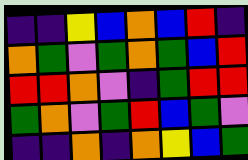[["indigo", "indigo", "yellow", "blue", "orange", "blue", "red", "indigo"], ["orange", "green", "violet", "green", "orange", "green", "blue", "red"], ["red", "red", "orange", "violet", "indigo", "green", "red", "red"], ["green", "orange", "violet", "green", "red", "blue", "green", "violet"], ["indigo", "indigo", "orange", "indigo", "orange", "yellow", "blue", "green"]]